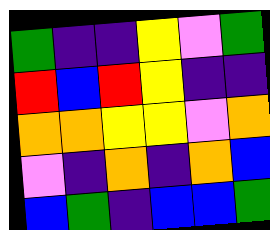[["green", "indigo", "indigo", "yellow", "violet", "green"], ["red", "blue", "red", "yellow", "indigo", "indigo"], ["orange", "orange", "yellow", "yellow", "violet", "orange"], ["violet", "indigo", "orange", "indigo", "orange", "blue"], ["blue", "green", "indigo", "blue", "blue", "green"]]